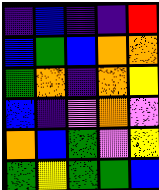[["indigo", "blue", "indigo", "indigo", "red"], ["blue", "green", "blue", "orange", "orange"], ["green", "orange", "indigo", "orange", "yellow"], ["blue", "indigo", "violet", "orange", "violet"], ["orange", "blue", "green", "violet", "yellow"], ["green", "yellow", "green", "green", "blue"]]